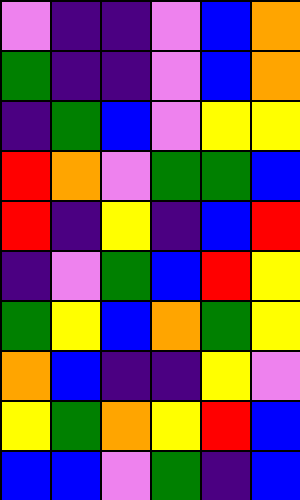[["violet", "indigo", "indigo", "violet", "blue", "orange"], ["green", "indigo", "indigo", "violet", "blue", "orange"], ["indigo", "green", "blue", "violet", "yellow", "yellow"], ["red", "orange", "violet", "green", "green", "blue"], ["red", "indigo", "yellow", "indigo", "blue", "red"], ["indigo", "violet", "green", "blue", "red", "yellow"], ["green", "yellow", "blue", "orange", "green", "yellow"], ["orange", "blue", "indigo", "indigo", "yellow", "violet"], ["yellow", "green", "orange", "yellow", "red", "blue"], ["blue", "blue", "violet", "green", "indigo", "blue"]]